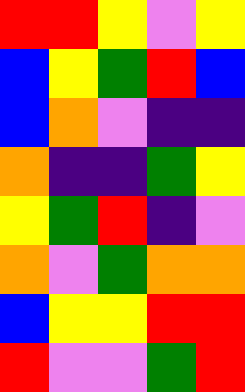[["red", "red", "yellow", "violet", "yellow"], ["blue", "yellow", "green", "red", "blue"], ["blue", "orange", "violet", "indigo", "indigo"], ["orange", "indigo", "indigo", "green", "yellow"], ["yellow", "green", "red", "indigo", "violet"], ["orange", "violet", "green", "orange", "orange"], ["blue", "yellow", "yellow", "red", "red"], ["red", "violet", "violet", "green", "red"]]